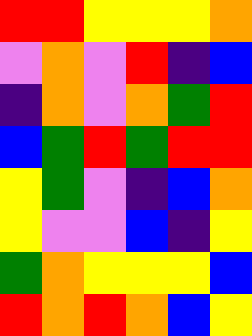[["red", "red", "yellow", "yellow", "yellow", "orange"], ["violet", "orange", "violet", "red", "indigo", "blue"], ["indigo", "orange", "violet", "orange", "green", "red"], ["blue", "green", "red", "green", "red", "red"], ["yellow", "green", "violet", "indigo", "blue", "orange"], ["yellow", "violet", "violet", "blue", "indigo", "yellow"], ["green", "orange", "yellow", "yellow", "yellow", "blue"], ["red", "orange", "red", "orange", "blue", "yellow"]]